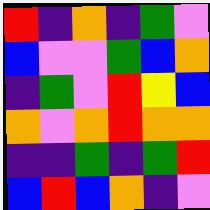[["red", "indigo", "orange", "indigo", "green", "violet"], ["blue", "violet", "violet", "green", "blue", "orange"], ["indigo", "green", "violet", "red", "yellow", "blue"], ["orange", "violet", "orange", "red", "orange", "orange"], ["indigo", "indigo", "green", "indigo", "green", "red"], ["blue", "red", "blue", "orange", "indigo", "violet"]]